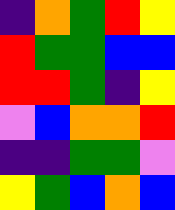[["indigo", "orange", "green", "red", "yellow"], ["red", "green", "green", "blue", "blue"], ["red", "red", "green", "indigo", "yellow"], ["violet", "blue", "orange", "orange", "red"], ["indigo", "indigo", "green", "green", "violet"], ["yellow", "green", "blue", "orange", "blue"]]